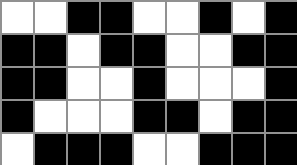[["white", "white", "black", "black", "white", "white", "black", "white", "black"], ["black", "black", "white", "black", "black", "white", "white", "black", "black"], ["black", "black", "white", "white", "black", "white", "white", "white", "black"], ["black", "white", "white", "white", "black", "black", "white", "black", "black"], ["white", "black", "black", "black", "white", "white", "black", "black", "black"]]